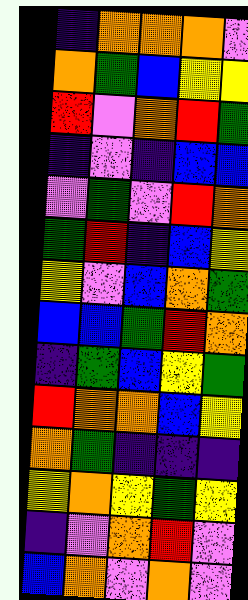[["indigo", "orange", "orange", "orange", "violet"], ["orange", "green", "blue", "yellow", "yellow"], ["red", "violet", "orange", "red", "green"], ["indigo", "violet", "indigo", "blue", "blue"], ["violet", "green", "violet", "red", "orange"], ["green", "red", "indigo", "blue", "yellow"], ["yellow", "violet", "blue", "orange", "green"], ["blue", "blue", "green", "red", "orange"], ["indigo", "green", "blue", "yellow", "green"], ["red", "orange", "orange", "blue", "yellow"], ["orange", "green", "indigo", "indigo", "indigo"], ["yellow", "orange", "yellow", "green", "yellow"], ["indigo", "violet", "orange", "red", "violet"], ["blue", "orange", "violet", "orange", "violet"]]